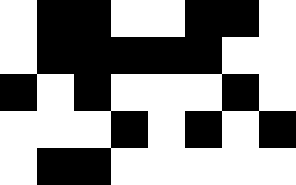[["white", "black", "black", "white", "white", "black", "black", "white"], ["white", "black", "black", "black", "black", "black", "white", "white"], ["black", "white", "black", "white", "white", "white", "black", "white"], ["white", "white", "white", "black", "white", "black", "white", "black"], ["white", "black", "black", "white", "white", "white", "white", "white"]]